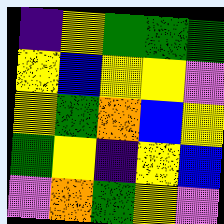[["indigo", "yellow", "green", "green", "green"], ["yellow", "blue", "yellow", "yellow", "violet"], ["yellow", "green", "orange", "blue", "yellow"], ["green", "yellow", "indigo", "yellow", "blue"], ["violet", "orange", "green", "yellow", "violet"]]